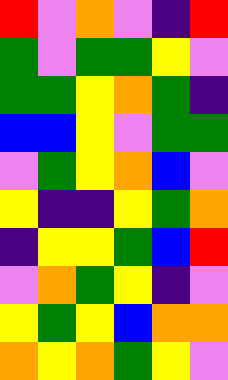[["red", "violet", "orange", "violet", "indigo", "red"], ["green", "violet", "green", "green", "yellow", "violet"], ["green", "green", "yellow", "orange", "green", "indigo"], ["blue", "blue", "yellow", "violet", "green", "green"], ["violet", "green", "yellow", "orange", "blue", "violet"], ["yellow", "indigo", "indigo", "yellow", "green", "orange"], ["indigo", "yellow", "yellow", "green", "blue", "red"], ["violet", "orange", "green", "yellow", "indigo", "violet"], ["yellow", "green", "yellow", "blue", "orange", "orange"], ["orange", "yellow", "orange", "green", "yellow", "violet"]]